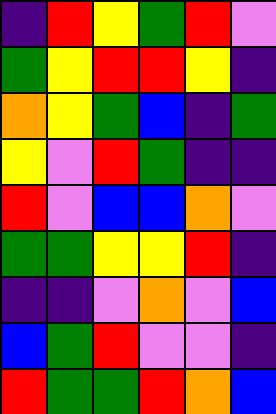[["indigo", "red", "yellow", "green", "red", "violet"], ["green", "yellow", "red", "red", "yellow", "indigo"], ["orange", "yellow", "green", "blue", "indigo", "green"], ["yellow", "violet", "red", "green", "indigo", "indigo"], ["red", "violet", "blue", "blue", "orange", "violet"], ["green", "green", "yellow", "yellow", "red", "indigo"], ["indigo", "indigo", "violet", "orange", "violet", "blue"], ["blue", "green", "red", "violet", "violet", "indigo"], ["red", "green", "green", "red", "orange", "blue"]]